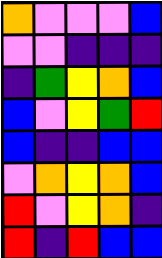[["orange", "violet", "violet", "violet", "blue"], ["violet", "violet", "indigo", "indigo", "indigo"], ["indigo", "green", "yellow", "orange", "blue"], ["blue", "violet", "yellow", "green", "red"], ["blue", "indigo", "indigo", "blue", "blue"], ["violet", "orange", "yellow", "orange", "blue"], ["red", "violet", "yellow", "orange", "indigo"], ["red", "indigo", "red", "blue", "blue"]]